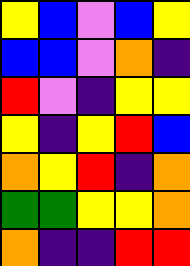[["yellow", "blue", "violet", "blue", "yellow"], ["blue", "blue", "violet", "orange", "indigo"], ["red", "violet", "indigo", "yellow", "yellow"], ["yellow", "indigo", "yellow", "red", "blue"], ["orange", "yellow", "red", "indigo", "orange"], ["green", "green", "yellow", "yellow", "orange"], ["orange", "indigo", "indigo", "red", "red"]]